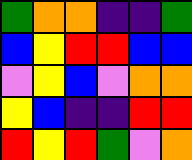[["green", "orange", "orange", "indigo", "indigo", "green"], ["blue", "yellow", "red", "red", "blue", "blue"], ["violet", "yellow", "blue", "violet", "orange", "orange"], ["yellow", "blue", "indigo", "indigo", "red", "red"], ["red", "yellow", "red", "green", "violet", "orange"]]